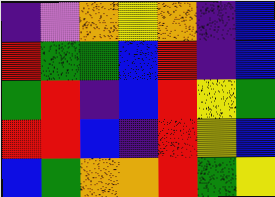[["indigo", "violet", "orange", "yellow", "orange", "indigo", "blue"], ["red", "green", "green", "blue", "red", "indigo", "blue"], ["green", "red", "indigo", "blue", "red", "yellow", "green"], ["red", "red", "blue", "indigo", "red", "yellow", "blue"], ["blue", "green", "orange", "orange", "red", "green", "yellow"]]